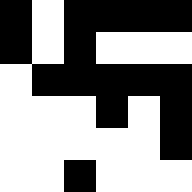[["black", "white", "black", "black", "black", "black"], ["black", "white", "black", "white", "white", "white"], ["white", "black", "black", "black", "black", "black"], ["white", "white", "white", "black", "white", "black"], ["white", "white", "white", "white", "white", "black"], ["white", "white", "black", "white", "white", "white"]]